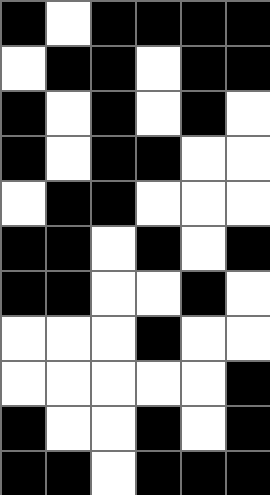[["black", "white", "black", "black", "black", "black"], ["white", "black", "black", "white", "black", "black"], ["black", "white", "black", "white", "black", "white"], ["black", "white", "black", "black", "white", "white"], ["white", "black", "black", "white", "white", "white"], ["black", "black", "white", "black", "white", "black"], ["black", "black", "white", "white", "black", "white"], ["white", "white", "white", "black", "white", "white"], ["white", "white", "white", "white", "white", "black"], ["black", "white", "white", "black", "white", "black"], ["black", "black", "white", "black", "black", "black"]]